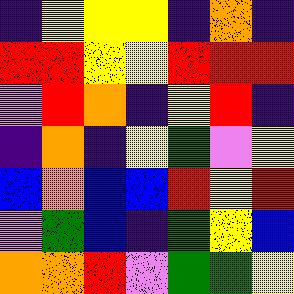[["indigo", "yellow", "yellow", "yellow", "indigo", "orange", "indigo"], ["red", "red", "yellow", "yellow", "red", "red", "red"], ["violet", "red", "orange", "indigo", "yellow", "red", "indigo"], ["indigo", "orange", "indigo", "yellow", "green", "violet", "yellow"], ["blue", "orange", "blue", "blue", "red", "yellow", "red"], ["violet", "green", "blue", "indigo", "green", "yellow", "blue"], ["orange", "orange", "red", "violet", "green", "green", "yellow"]]